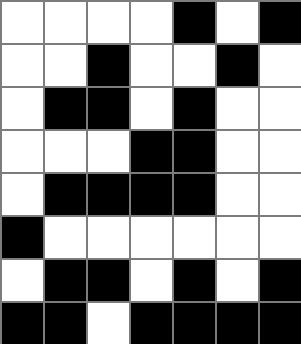[["white", "white", "white", "white", "black", "white", "black"], ["white", "white", "black", "white", "white", "black", "white"], ["white", "black", "black", "white", "black", "white", "white"], ["white", "white", "white", "black", "black", "white", "white"], ["white", "black", "black", "black", "black", "white", "white"], ["black", "white", "white", "white", "white", "white", "white"], ["white", "black", "black", "white", "black", "white", "black"], ["black", "black", "white", "black", "black", "black", "black"]]